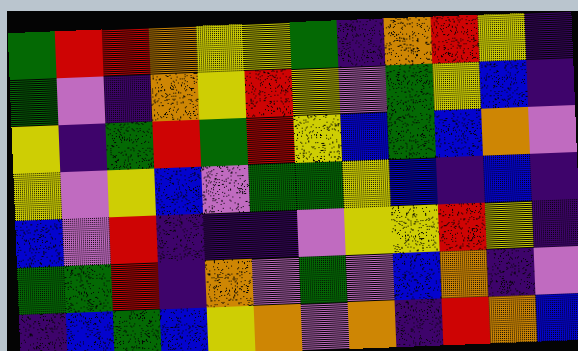[["green", "red", "red", "orange", "yellow", "yellow", "green", "indigo", "orange", "red", "yellow", "indigo"], ["green", "violet", "indigo", "orange", "yellow", "red", "yellow", "violet", "green", "yellow", "blue", "indigo"], ["yellow", "indigo", "green", "red", "green", "red", "yellow", "blue", "green", "blue", "orange", "violet"], ["yellow", "violet", "yellow", "blue", "violet", "green", "green", "yellow", "blue", "indigo", "blue", "indigo"], ["blue", "violet", "red", "indigo", "indigo", "indigo", "violet", "yellow", "yellow", "red", "yellow", "indigo"], ["green", "green", "red", "indigo", "orange", "violet", "green", "violet", "blue", "orange", "indigo", "violet"], ["indigo", "blue", "green", "blue", "yellow", "orange", "violet", "orange", "indigo", "red", "orange", "blue"]]